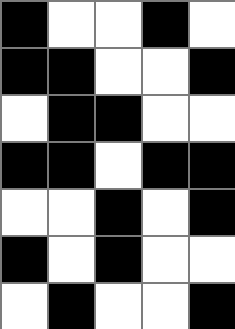[["black", "white", "white", "black", "white"], ["black", "black", "white", "white", "black"], ["white", "black", "black", "white", "white"], ["black", "black", "white", "black", "black"], ["white", "white", "black", "white", "black"], ["black", "white", "black", "white", "white"], ["white", "black", "white", "white", "black"]]